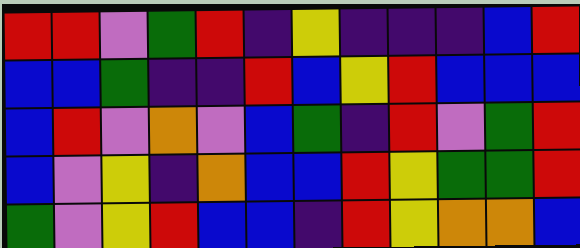[["red", "red", "violet", "green", "red", "indigo", "yellow", "indigo", "indigo", "indigo", "blue", "red"], ["blue", "blue", "green", "indigo", "indigo", "red", "blue", "yellow", "red", "blue", "blue", "blue"], ["blue", "red", "violet", "orange", "violet", "blue", "green", "indigo", "red", "violet", "green", "red"], ["blue", "violet", "yellow", "indigo", "orange", "blue", "blue", "red", "yellow", "green", "green", "red"], ["green", "violet", "yellow", "red", "blue", "blue", "indigo", "red", "yellow", "orange", "orange", "blue"]]